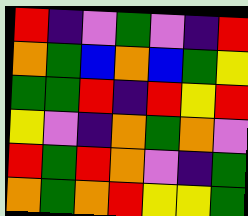[["red", "indigo", "violet", "green", "violet", "indigo", "red"], ["orange", "green", "blue", "orange", "blue", "green", "yellow"], ["green", "green", "red", "indigo", "red", "yellow", "red"], ["yellow", "violet", "indigo", "orange", "green", "orange", "violet"], ["red", "green", "red", "orange", "violet", "indigo", "green"], ["orange", "green", "orange", "red", "yellow", "yellow", "green"]]